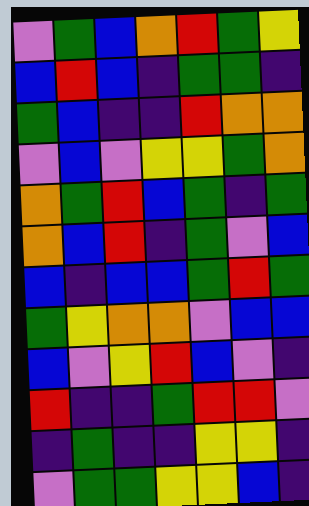[["violet", "green", "blue", "orange", "red", "green", "yellow"], ["blue", "red", "blue", "indigo", "green", "green", "indigo"], ["green", "blue", "indigo", "indigo", "red", "orange", "orange"], ["violet", "blue", "violet", "yellow", "yellow", "green", "orange"], ["orange", "green", "red", "blue", "green", "indigo", "green"], ["orange", "blue", "red", "indigo", "green", "violet", "blue"], ["blue", "indigo", "blue", "blue", "green", "red", "green"], ["green", "yellow", "orange", "orange", "violet", "blue", "blue"], ["blue", "violet", "yellow", "red", "blue", "violet", "indigo"], ["red", "indigo", "indigo", "green", "red", "red", "violet"], ["indigo", "green", "indigo", "indigo", "yellow", "yellow", "indigo"], ["violet", "green", "green", "yellow", "yellow", "blue", "indigo"]]